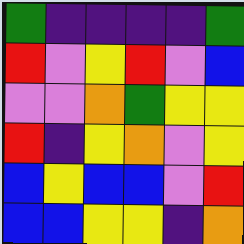[["green", "indigo", "indigo", "indigo", "indigo", "green"], ["red", "violet", "yellow", "red", "violet", "blue"], ["violet", "violet", "orange", "green", "yellow", "yellow"], ["red", "indigo", "yellow", "orange", "violet", "yellow"], ["blue", "yellow", "blue", "blue", "violet", "red"], ["blue", "blue", "yellow", "yellow", "indigo", "orange"]]